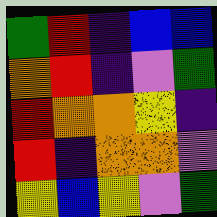[["green", "red", "indigo", "blue", "blue"], ["orange", "red", "indigo", "violet", "green"], ["red", "orange", "orange", "yellow", "indigo"], ["red", "indigo", "orange", "orange", "violet"], ["yellow", "blue", "yellow", "violet", "green"]]